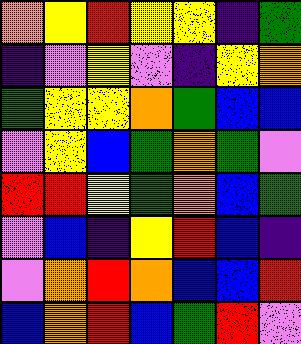[["orange", "yellow", "red", "yellow", "yellow", "indigo", "green"], ["indigo", "violet", "yellow", "violet", "indigo", "yellow", "orange"], ["green", "yellow", "yellow", "orange", "green", "blue", "blue"], ["violet", "yellow", "blue", "green", "orange", "green", "violet"], ["red", "red", "yellow", "green", "orange", "blue", "green"], ["violet", "blue", "indigo", "yellow", "red", "blue", "indigo"], ["violet", "orange", "red", "orange", "blue", "blue", "red"], ["blue", "orange", "red", "blue", "green", "red", "violet"]]